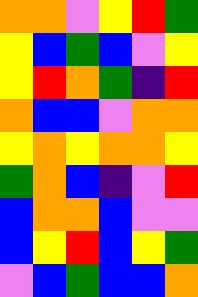[["orange", "orange", "violet", "yellow", "red", "green"], ["yellow", "blue", "green", "blue", "violet", "yellow"], ["yellow", "red", "orange", "green", "indigo", "red"], ["orange", "blue", "blue", "violet", "orange", "orange"], ["yellow", "orange", "yellow", "orange", "orange", "yellow"], ["green", "orange", "blue", "indigo", "violet", "red"], ["blue", "orange", "orange", "blue", "violet", "violet"], ["blue", "yellow", "red", "blue", "yellow", "green"], ["violet", "blue", "green", "blue", "blue", "orange"]]